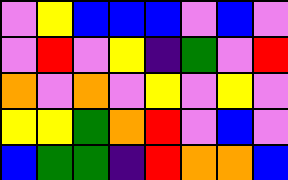[["violet", "yellow", "blue", "blue", "blue", "violet", "blue", "violet"], ["violet", "red", "violet", "yellow", "indigo", "green", "violet", "red"], ["orange", "violet", "orange", "violet", "yellow", "violet", "yellow", "violet"], ["yellow", "yellow", "green", "orange", "red", "violet", "blue", "violet"], ["blue", "green", "green", "indigo", "red", "orange", "orange", "blue"]]